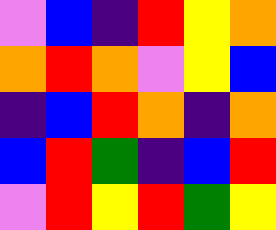[["violet", "blue", "indigo", "red", "yellow", "orange"], ["orange", "red", "orange", "violet", "yellow", "blue"], ["indigo", "blue", "red", "orange", "indigo", "orange"], ["blue", "red", "green", "indigo", "blue", "red"], ["violet", "red", "yellow", "red", "green", "yellow"]]